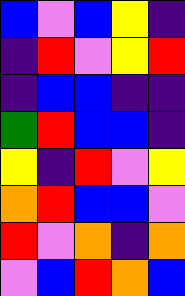[["blue", "violet", "blue", "yellow", "indigo"], ["indigo", "red", "violet", "yellow", "red"], ["indigo", "blue", "blue", "indigo", "indigo"], ["green", "red", "blue", "blue", "indigo"], ["yellow", "indigo", "red", "violet", "yellow"], ["orange", "red", "blue", "blue", "violet"], ["red", "violet", "orange", "indigo", "orange"], ["violet", "blue", "red", "orange", "blue"]]